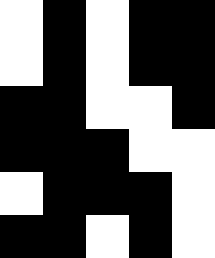[["white", "black", "white", "black", "black"], ["white", "black", "white", "black", "black"], ["black", "black", "white", "white", "black"], ["black", "black", "black", "white", "white"], ["white", "black", "black", "black", "white"], ["black", "black", "white", "black", "white"]]